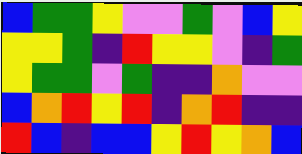[["blue", "green", "green", "yellow", "violet", "violet", "green", "violet", "blue", "yellow"], ["yellow", "yellow", "green", "indigo", "red", "yellow", "yellow", "violet", "indigo", "green"], ["yellow", "green", "green", "violet", "green", "indigo", "indigo", "orange", "violet", "violet"], ["blue", "orange", "red", "yellow", "red", "indigo", "orange", "red", "indigo", "indigo"], ["red", "blue", "indigo", "blue", "blue", "yellow", "red", "yellow", "orange", "blue"]]